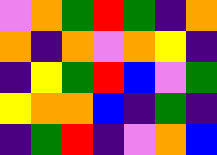[["violet", "orange", "green", "red", "green", "indigo", "orange"], ["orange", "indigo", "orange", "violet", "orange", "yellow", "indigo"], ["indigo", "yellow", "green", "red", "blue", "violet", "green"], ["yellow", "orange", "orange", "blue", "indigo", "green", "indigo"], ["indigo", "green", "red", "indigo", "violet", "orange", "blue"]]